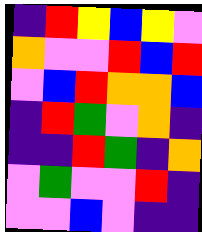[["indigo", "red", "yellow", "blue", "yellow", "violet"], ["orange", "violet", "violet", "red", "blue", "red"], ["violet", "blue", "red", "orange", "orange", "blue"], ["indigo", "red", "green", "violet", "orange", "indigo"], ["indigo", "indigo", "red", "green", "indigo", "orange"], ["violet", "green", "violet", "violet", "red", "indigo"], ["violet", "violet", "blue", "violet", "indigo", "indigo"]]